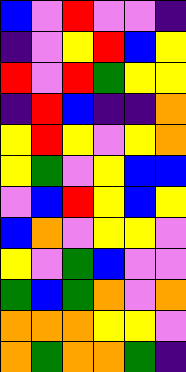[["blue", "violet", "red", "violet", "violet", "indigo"], ["indigo", "violet", "yellow", "red", "blue", "yellow"], ["red", "violet", "red", "green", "yellow", "yellow"], ["indigo", "red", "blue", "indigo", "indigo", "orange"], ["yellow", "red", "yellow", "violet", "yellow", "orange"], ["yellow", "green", "violet", "yellow", "blue", "blue"], ["violet", "blue", "red", "yellow", "blue", "yellow"], ["blue", "orange", "violet", "yellow", "yellow", "violet"], ["yellow", "violet", "green", "blue", "violet", "violet"], ["green", "blue", "green", "orange", "violet", "orange"], ["orange", "orange", "orange", "yellow", "yellow", "violet"], ["orange", "green", "orange", "orange", "green", "indigo"]]